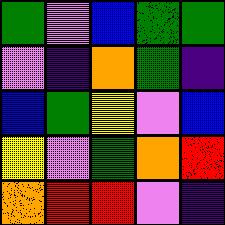[["green", "violet", "blue", "green", "green"], ["violet", "indigo", "orange", "green", "indigo"], ["blue", "green", "yellow", "violet", "blue"], ["yellow", "violet", "green", "orange", "red"], ["orange", "red", "red", "violet", "indigo"]]